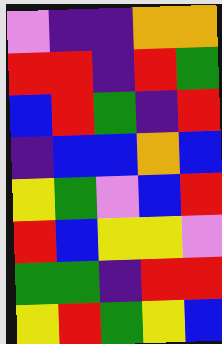[["violet", "indigo", "indigo", "orange", "orange"], ["red", "red", "indigo", "red", "green"], ["blue", "red", "green", "indigo", "red"], ["indigo", "blue", "blue", "orange", "blue"], ["yellow", "green", "violet", "blue", "red"], ["red", "blue", "yellow", "yellow", "violet"], ["green", "green", "indigo", "red", "red"], ["yellow", "red", "green", "yellow", "blue"]]